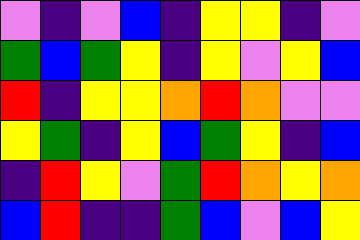[["violet", "indigo", "violet", "blue", "indigo", "yellow", "yellow", "indigo", "violet"], ["green", "blue", "green", "yellow", "indigo", "yellow", "violet", "yellow", "blue"], ["red", "indigo", "yellow", "yellow", "orange", "red", "orange", "violet", "violet"], ["yellow", "green", "indigo", "yellow", "blue", "green", "yellow", "indigo", "blue"], ["indigo", "red", "yellow", "violet", "green", "red", "orange", "yellow", "orange"], ["blue", "red", "indigo", "indigo", "green", "blue", "violet", "blue", "yellow"]]